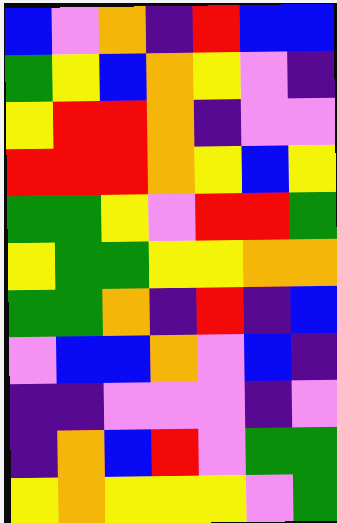[["blue", "violet", "orange", "indigo", "red", "blue", "blue"], ["green", "yellow", "blue", "orange", "yellow", "violet", "indigo"], ["yellow", "red", "red", "orange", "indigo", "violet", "violet"], ["red", "red", "red", "orange", "yellow", "blue", "yellow"], ["green", "green", "yellow", "violet", "red", "red", "green"], ["yellow", "green", "green", "yellow", "yellow", "orange", "orange"], ["green", "green", "orange", "indigo", "red", "indigo", "blue"], ["violet", "blue", "blue", "orange", "violet", "blue", "indigo"], ["indigo", "indigo", "violet", "violet", "violet", "indigo", "violet"], ["indigo", "orange", "blue", "red", "violet", "green", "green"], ["yellow", "orange", "yellow", "yellow", "yellow", "violet", "green"]]